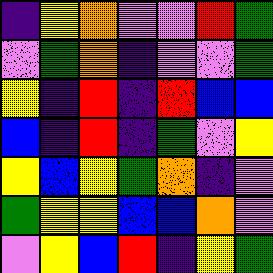[["indigo", "yellow", "orange", "violet", "violet", "red", "green"], ["violet", "green", "orange", "indigo", "violet", "violet", "green"], ["yellow", "indigo", "red", "indigo", "red", "blue", "blue"], ["blue", "indigo", "red", "indigo", "green", "violet", "yellow"], ["yellow", "blue", "yellow", "green", "orange", "indigo", "violet"], ["green", "yellow", "yellow", "blue", "blue", "orange", "violet"], ["violet", "yellow", "blue", "red", "indigo", "yellow", "green"]]